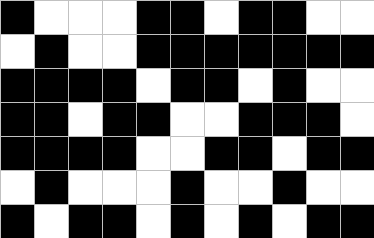[["black", "white", "white", "white", "black", "black", "white", "black", "black", "white", "white"], ["white", "black", "white", "white", "black", "black", "black", "black", "black", "black", "black"], ["black", "black", "black", "black", "white", "black", "black", "white", "black", "white", "white"], ["black", "black", "white", "black", "black", "white", "white", "black", "black", "black", "white"], ["black", "black", "black", "black", "white", "white", "black", "black", "white", "black", "black"], ["white", "black", "white", "white", "white", "black", "white", "white", "black", "white", "white"], ["black", "white", "black", "black", "white", "black", "white", "black", "white", "black", "black"]]